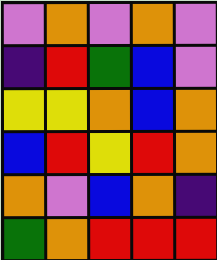[["violet", "orange", "violet", "orange", "violet"], ["indigo", "red", "green", "blue", "violet"], ["yellow", "yellow", "orange", "blue", "orange"], ["blue", "red", "yellow", "red", "orange"], ["orange", "violet", "blue", "orange", "indigo"], ["green", "orange", "red", "red", "red"]]